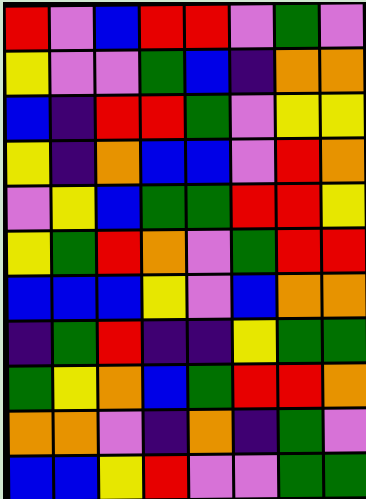[["red", "violet", "blue", "red", "red", "violet", "green", "violet"], ["yellow", "violet", "violet", "green", "blue", "indigo", "orange", "orange"], ["blue", "indigo", "red", "red", "green", "violet", "yellow", "yellow"], ["yellow", "indigo", "orange", "blue", "blue", "violet", "red", "orange"], ["violet", "yellow", "blue", "green", "green", "red", "red", "yellow"], ["yellow", "green", "red", "orange", "violet", "green", "red", "red"], ["blue", "blue", "blue", "yellow", "violet", "blue", "orange", "orange"], ["indigo", "green", "red", "indigo", "indigo", "yellow", "green", "green"], ["green", "yellow", "orange", "blue", "green", "red", "red", "orange"], ["orange", "orange", "violet", "indigo", "orange", "indigo", "green", "violet"], ["blue", "blue", "yellow", "red", "violet", "violet", "green", "green"]]